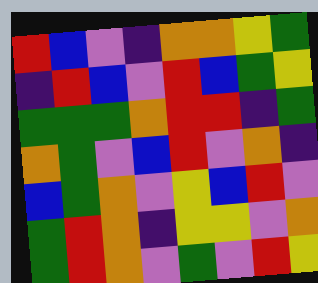[["red", "blue", "violet", "indigo", "orange", "orange", "yellow", "green"], ["indigo", "red", "blue", "violet", "red", "blue", "green", "yellow"], ["green", "green", "green", "orange", "red", "red", "indigo", "green"], ["orange", "green", "violet", "blue", "red", "violet", "orange", "indigo"], ["blue", "green", "orange", "violet", "yellow", "blue", "red", "violet"], ["green", "red", "orange", "indigo", "yellow", "yellow", "violet", "orange"], ["green", "red", "orange", "violet", "green", "violet", "red", "yellow"]]